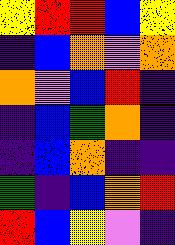[["yellow", "red", "red", "blue", "yellow"], ["indigo", "blue", "orange", "violet", "orange"], ["orange", "violet", "blue", "red", "indigo"], ["indigo", "blue", "green", "orange", "indigo"], ["indigo", "blue", "orange", "indigo", "indigo"], ["green", "indigo", "blue", "orange", "red"], ["red", "blue", "yellow", "violet", "indigo"]]